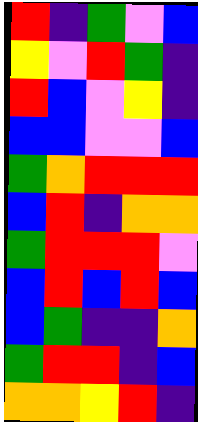[["red", "indigo", "green", "violet", "blue"], ["yellow", "violet", "red", "green", "indigo"], ["red", "blue", "violet", "yellow", "indigo"], ["blue", "blue", "violet", "violet", "blue"], ["green", "orange", "red", "red", "red"], ["blue", "red", "indigo", "orange", "orange"], ["green", "red", "red", "red", "violet"], ["blue", "red", "blue", "red", "blue"], ["blue", "green", "indigo", "indigo", "orange"], ["green", "red", "red", "indigo", "blue"], ["orange", "orange", "yellow", "red", "indigo"]]